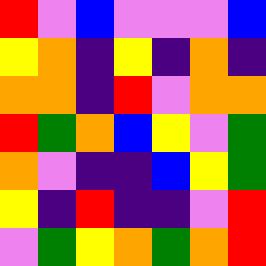[["red", "violet", "blue", "violet", "violet", "violet", "blue"], ["yellow", "orange", "indigo", "yellow", "indigo", "orange", "indigo"], ["orange", "orange", "indigo", "red", "violet", "orange", "orange"], ["red", "green", "orange", "blue", "yellow", "violet", "green"], ["orange", "violet", "indigo", "indigo", "blue", "yellow", "green"], ["yellow", "indigo", "red", "indigo", "indigo", "violet", "red"], ["violet", "green", "yellow", "orange", "green", "orange", "red"]]